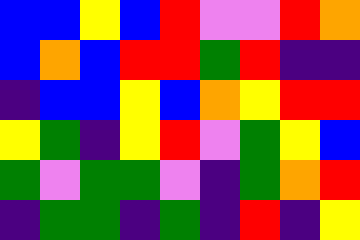[["blue", "blue", "yellow", "blue", "red", "violet", "violet", "red", "orange"], ["blue", "orange", "blue", "red", "red", "green", "red", "indigo", "indigo"], ["indigo", "blue", "blue", "yellow", "blue", "orange", "yellow", "red", "red"], ["yellow", "green", "indigo", "yellow", "red", "violet", "green", "yellow", "blue"], ["green", "violet", "green", "green", "violet", "indigo", "green", "orange", "red"], ["indigo", "green", "green", "indigo", "green", "indigo", "red", "indigo", "yellow"]]